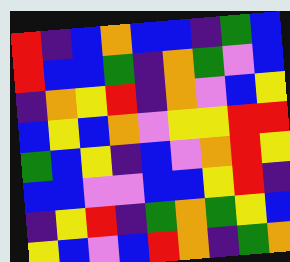[["red", "indigo", "blue", "orange", "blue", "blue", "indigo", "green", "blue"], ["red", "blue", "blue", "green", "indigo", "orange", "green", "violet", "blue"], ["indigo", "orange", "yellow", "red", "indigo", "orange", "violet", "blue", "yellow"], ["blue", "yellow", "blue", "orange", "violet", "yellow", "yellow", "red", "red"], ["green", "blue", "yellow", "indigo", "blue", "violet", "orange", "red", "yellow"], ["blue", "blue", "violet", "violet", "blue", "blue", "yellow", "red", "indigo"], ["indigo", "yellow", "red", "indigo", "green", "orange", "green", "yellow", "blue"], ["yellow", "blue", "violet", "blue", "red", "orange", "indigo", "green", "orange"]]